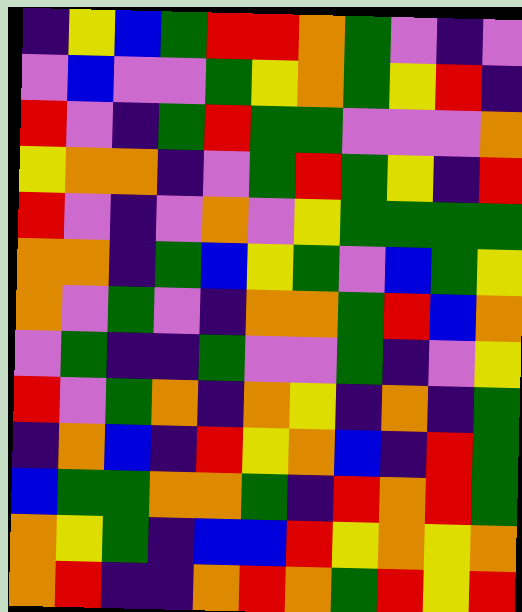[["indigo", "yellow", "blue", "green", "red", "red", "orange", "green", "violet", "indigo", "violet"], ["violet", "blue", "violet", "violet", "green", "yellow", "orange", "green", "yellow", "red", "indigo"], ["red", "violet", "indigo", "green", "red", "green", "green", "violet", "violet", "violet", "orange"], ["yellow", "orange", "orange", "indigo", "violet", "green", "red", "green", "yellow", "indigo", "red"], ["red", "violet", "indigo", "violet", "orange", "violet", "yellow", "green", "green", "green", "green"], ["orange", "orange", "indigo", "green", "blue", "yellow", "green", "violet", "blue", "green", "yellow"], ["orange", "violet", "green", "violet", "indigo", "orange", "orange", "green", "red", "blue", "orange"], ["violet", "green", "indigo", "indigo", "green", "violet", "violet", "green", "indigo", "violet", "yellow"], ["red", "violet", "green", "orange", "indigo", "orange", "yellow", "indigo", "orange", "indigo", "green"], ["indigo", "orange", "blue", "indigo", "red", "yellow", "orange", "blue", "indigo", "red", "green"], ["blue", "green", "green", "orange", "orange", "green", "indigo", "red", "orange", "red", "green"], ["orange", "yellow", "green", "indigo", "blue", "blue", "red", "yellow", "orange", "yellow", "orange"], ["orange", "red", "indigo", "indigo", "orange", "red", "orange", "green", "red", "yellow", "red"]]